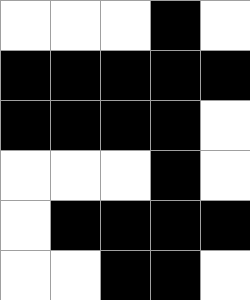[["white", "white", "white", "black", "white"], ["black", "black", "black", "black", "black"], ["black", "black", "black", "black", "white"], ["white", "white", "white", "black", "white"], ["white", "black", "black", "black", "black"], ["white", "white", "black", "black", "white"]]